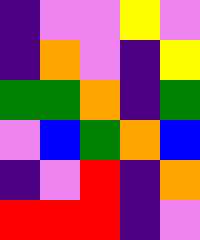[["indigo", "violet", "violet", "yellow", "violet"], ["indigo", "orange", "violet", "indigo", "yellow"], ["green", "green", "orange", "indigo", "green"], ["violet", "blue", "green", "orange", "blue"], ["indigo", "violet", "red", "indigo", "orange"], ["red", "red", "red", "indigo", "violet"]]